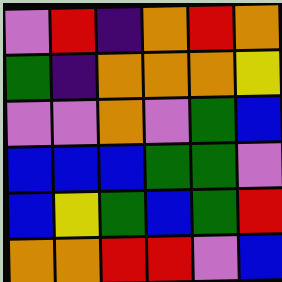[["violet", "red", "indigo", "orange", "red", "orange"], ["green", "indigo", "orange", "orange", "orange", "yellow"], ["violet", "violet", "orange", "violet", "green", "blue"], ["blue", "blue", "blue", "green", "green", "violet"], ["blue", "yellow", "green", "blue", "green", "red"], ["orange", "orange", "red", "red", "violet", "blue"]]